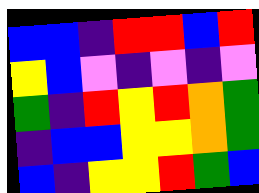[["blue", "blue", "indigo", "red", "red", "blue", "red"], ["yellow", "blue", "violet", "indigo", "violet", "indigo", "violet"], ["green", "indigo", "red", "yellow", "red", "orange", "green"], ["indigo", "blue", "blue", "yellow", "yellow", "orange", "green"], ["blue", "indigo", "yellow", "yellow", "red", "green", "blue"]]